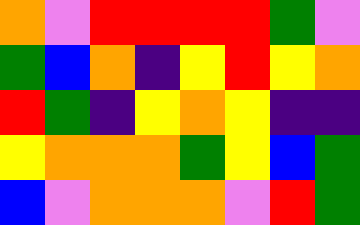[["orange", "violet", "red", "red", "red", "red", "green", "violet"], ["green", "blue", "orange", "indigo", "yellow", "red", "yellow", "orange"], ["red", "green", "indigo", "yellow", "orange", "yellow", "indigo", "indigo"], ["yellow", "orange", "orange", "orange", "green", "yellow", "blue", "green"], ["blue", "violet", "orange", "orange", "orange", "violet", "red", "green"]]